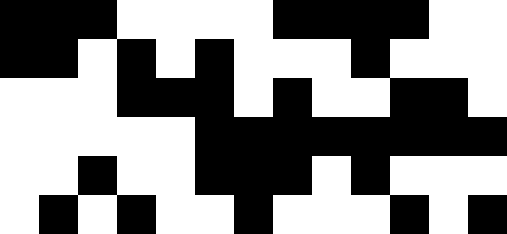[["black", "black", "black", "white", "white", "white", "white", "black", "black", "black", "black", "white", "white"], ["black", "black", "white", "black", "white", "black", "white", "white", "white", "black", "white", "white", "white"], ["white", "white", "white", "black", "black", "black", "white", "black", "white", "white", "black", "black", "white"], ["white", "white", "white", "white", "white", "black", "black", "black", "black", "black", "black", "black", "black"], ["white", "white", "black", "white", "white", "black", "black", "black", "white", "black", "white", "white", "white"], ["white", "black", "white", "black", "white", "white", "black", "white", "white", "white", "black", "white", "black"]]